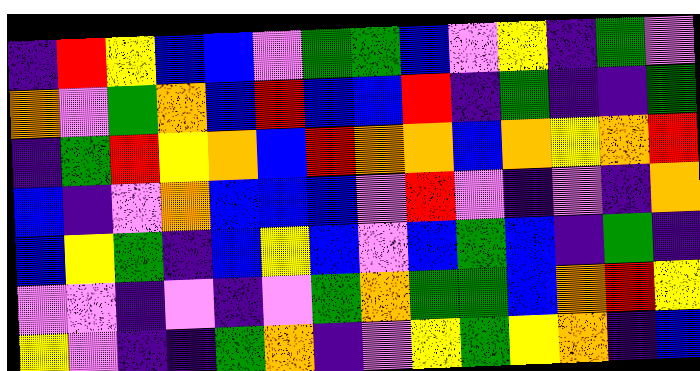[["indigo", "red", "yellow", "blue", "blue", "violet", "green", "green", "blue", "violet", "yellow", "indigo", "green", "violet"], ["orange", "violet", "green", "orange", "blue", "red", "blue", "blue", "red", "indigo", "green", "indigo", "indigo", "green"], ["indigo", "green", "red", "yellow", "orange", "blue", "red", "orange", "orange", "blue", "orange", "yellow", "orange", "red"], ["blue", "indigo", "violet", "orange", "blue", "blue", "blue", "violet", "red", "violet", "indigo", "violet", "indigo", "orange"], ["blue", "yellow", "green", "indigo", "blue", "yellow", "blue", "violet", "blue", "green", "blue", "indigo", "green", "indigo"], ["violet", "violet", "indigo", "violet", "indigo", "violet", "green", "orange", "green", "green", "blue", "orange", "red", "yellow"], ["yellow", "violet", "indigo", "indigo", "green", "orange", "indigo", "violet", "yellow", "green", "yellow", "orange", "indigo", "blue"]]